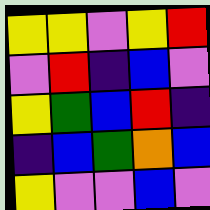[["yellow", "yellow", "violet", "yellow", "red"], ["violet", "red", "indigo", "blue", "violet"], ["yellow", "green", "blue", "red", "indigo"], ["indigo", "blue", "green", "orange", "blue"], ["yellow", "violet", "violet", "blue", "violet"]]